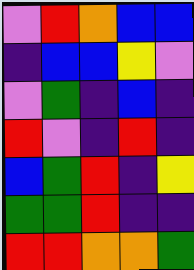[["violet", "red", "orange", "blue", "blue"], ["indigo", "blue", "blue", "yellow", "violet"], ["violet", "green", "indigo", "blue", "indigo"], ["red", "violet", "indigo", "red", "indigo"], ["blue", "green", "red", "indigo", "yellow"], ["green", "green", "red", "indigo", "indigo"], ["red", "red", "orange", "orange", "green"]]